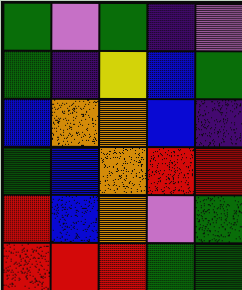[["green", "violet", "green", "indigo", "violet"], ["green", "indigo", "yellow", "blue", "green"], ["blue", "orange", "orange", "blue", "indigo"], ["green", "blue", "orange", "red", "red"], ["red", "blue", "orange", "violet", "green"], ["red", "red", "red", "green", "green"]]